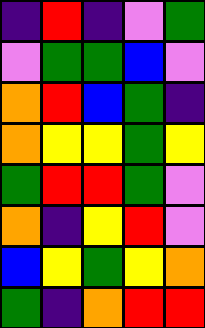[["indigo", "red", "indigo", "violet", "green"], ["violet", "green", "green", "blue", "violet"], ["orange", "red", "blue", "green", "indigo"], ["orange", "yellow", "yellow", "green", "yellow"], ["green", "red", "red", "green", "violet"], ["orange", "indigo", "yellow", "red", "violet"], ["blue", "yellow", "green", "yellow", "orange"], ["green", "indigo", "orange", "red", "red"]]